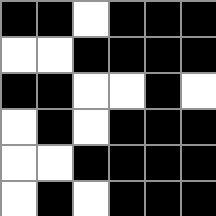[["black", "black", "white", "black", "black", "black"], ["white", "white", "black", "black", "black", "black"], ["black", "black", "white", "white", "black", "white"], ["white", "black", "white", "black", "black", "black"], ["white", "white", "black", "black", "black", "black"], ["white", "black", "white", "black", "black", "black"]]